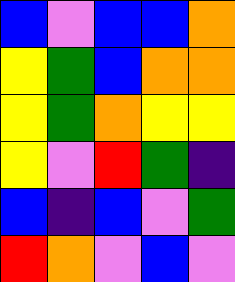[["blue", "violet", "blue", "blue", "orange"], ["yellow", "green", "blue", "orange", "orange"], ["yellow", "green", "orange", "yellow", "yellow"], ["yellow", "violet", "red", "green", "indigo"], ["blue", "indigo", "blue", "violet", "green"], ["red", "orange", "violet", "blue", "violet"]]